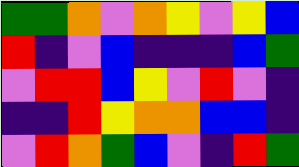[["green", "green", "orange", "violet", "orange", "yellow", "violet", "yellow", "blue"], ["red", "indigo", "violet", "blue", "indigo", "indigo", "indigo", "blue", "green"], ["violet", "red", "red", "blue", "yellow", "violet", "red", "violet", "indigo"], ["indigo", "indigo", "red", "yellow", "orange", "orange", "blue", "blue", "indigo"], ["violet", "red", "orange", "green", "blue", "violet", "indigo", "red", "green"]]